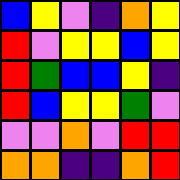[["blue", "yellow", "violet", "indigo", "orange", "yellow"], ["red", "violet", "yellow", "yellow", "blue", "yellow"], ["red", "green", "blue", "blue", "yellow", "indigo"], ["red", "blue", "yellow", "yellow", "green", "violet"], ["violet", "violet", "orange", "violet", "red", "red"], ["orange", "orange", "indigo", "indigo", "orange", "red"]]